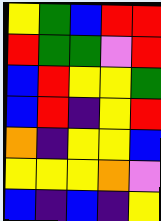[["yellow", "green", "blue", "red", "red"], ["red", "green", "green", "violet", "red"], ["blue", "red", "yellow", "yellow", "green"], ["blue", "red", "indigo", "yellow", "red"], ["orange", "indigo", "yellow", "yellow", "blue"], ["yellow", "yellow", "yellow", "orange", "violet"], ["blue", "indigo", "blue", "indigo", "yellow"]]